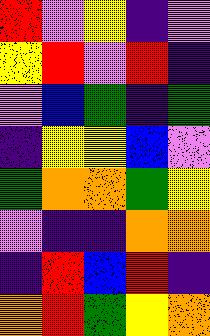[["red", "violet", "yellow", "indigo", "violet"], ["yellow", "red", "violet", "red", "indigo"], ["violet", "blue", "green", "indigo", "green"], ["indigo", "yellow", "yellow", "blue", "violet"], ["green", "orange", "orange", "green", "yellow"], ["violet", "indigo", "indigo", "orange", "orange"], ["indigo", "red", "blue", "red", "indigo"], ["orange", "red", "green", "yellow", "orange"]]